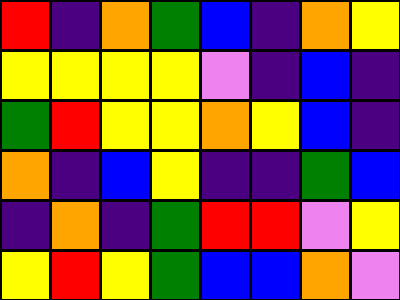[["red", "indigo", "orange", "green", "blue", "indigo", "orange", "yellow"], ["yellow", "yellow", "yellow", "yellow", "violet", "indigo", "blue", "indigo"], ["green", "red", "yellow", "yellow", "orange", "yellow", "blue", "indigo"], ["orange", "indigo", "blue", "yellow", "indigo", "indigo", "green", "blue"], ["indigo", "orange", "indigo", "green", "red", "red", "violet", "yellow"], ["yellow", "red", "yellow", "green", "blue", "blue", "orange", "violet"]]